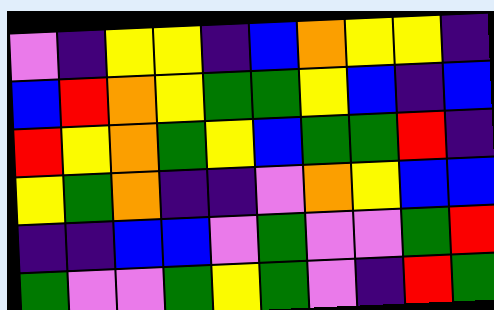[["violet", "indigo", "yellow", "yellow", "indigo", "blue", "orange", "yellow", "yellow", "indigo"], ["blue", "red", "orange", "yellow", "green", "green", "yellow", "blue", "indigo", "blue"], ["red", "yellow", "orange", "green", "yellow", "blue", "green", "green", "red", "indigo"], ["yellow", "green", "orange", "indigo", "indigo", "violet", "orange", "yellow", "blue", "blue"], ["indigo", "indigo", "blue", "blue", "violet", "green", "violet", "violet", "green", "red"], ["green", "violet", "violet", "green", "yellow", "green", "violet", "indigo", "red", "green"]]